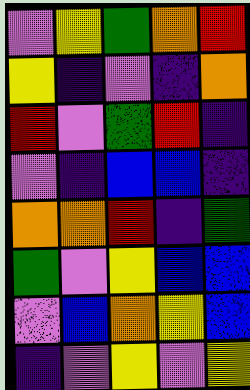[["violet", "yellow", "green", "orange", "red"], ["yellow", "indigo", "violet", "indigo", "orange"], ["red", "violet", "green", "red", "indigo"], ["violet", "indigo", "blue", "blue", "indigo"], ["orange", "orange", "red", "indigo", "green"], ["green", "violet", "yellow", "blue", "blue"], ["violet", "blue", "orange", "yellow", "blue"], ["indigo", "violet", "yellow", "violet", "yellow"]]